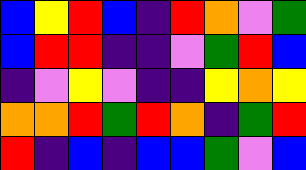[["blue", "yellow", "red", "blue", "indigo", "red", "orange", "violet", "green"], ["blue", "red", "red", "indigo", "indigo", "violet", "green", "red", "blue"], ["indigo", "violet", "yellow", "violet", "indigo", "indigo", "yellow", "orange", "yellow"], ["orange", "orange", "red", "green", "red", "orange", "indigo", "green", "red"], ["red", "indigo", "blue", "indigo", "blue", "blue", "green", "violet", "blue"]]